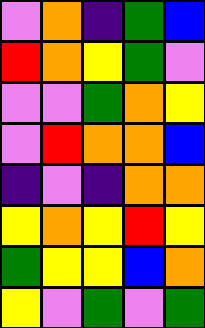[["violet", "orange", "indigo", "green", "blue"], ["red", "orange", "yellow", "green", "violet"], ["violet", "violet", "green", "orange", "yellow"], ["violet", "red", "orange", "orange", "blue"], ["indigo", "violet", "indigo", "orange", "orange"], ["yellow", "orange", "yellow", "red", "yellow"], ["green", "yellow", "yellow", "blue", "orange"], ["yellow", "violet", "green", "violet", "green"]]